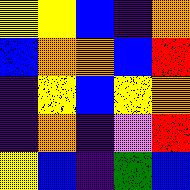[["yellow", "yellow", "blue", "indigo", "orange"], ["blue", "orange", "orange", "blue", "red"], ["indigo", "yellow", "blue", "yellow", "orange"], ["indigo", "orange", "indigo", "violet", "red"], ["yellow", "blue", "indigo", "green", "blue"]]